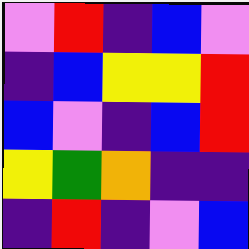[["violet", "red", "indigo", "blue", "violet"], ["indigo", "blue", "yellow", "yellow", "red"], ["blue", "violet", "indigo", "blue", "red"], ["yellow", "green", "orange", "indigo", "indigo"], ["indigo", "red", "indigo", "violet", "blue"]]